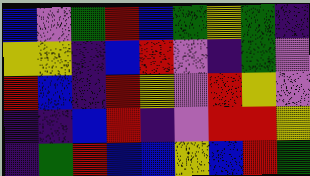[["blue", "violet", "green", "red", "blue", "green", "yellow", "green", "indigo"], ["yellow", "yellow", "indigo", "blue", "red", "violet", "indigo", "green", "violet"], ["red", "blue", "indigo", "red", "yellow", "violet", "red", "yellow", "violet"], ["indigo", "indigo", "blue", "red", "indigo", "violet", "red", "red", "yellow"], ["indigo", "green", "red", "blue", "blue", "yellow", "blue", "red", "green"]]